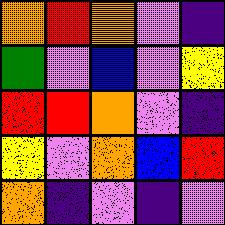[["orange", "red", "orange", "violet", "indigo"], ["green", "violet", "blue", "violet", "yellow"], ["red", "red", "orange", "violet", "indigo"], ["yellow", "violet", "orange", "blue", "red"], ["orange", "indigo", "violet", "indigo", "violet"]]